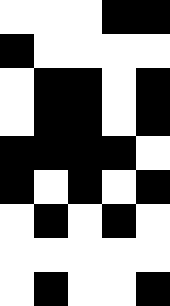[["white", "white", "white", "black", "black"], ["black", "white", "white", "white", "white"], ["white", "black", "black", "white", "black"], ["white", "black", "black", "white", "black"], ["black", "black", "black", "black", "white"], ["black", "white", "black", "white", "black"], ["white", "black", "white", "black", "white"], ["white", "white", "white", "white", "white"], ["white", "black", "white", "white", "black"]]